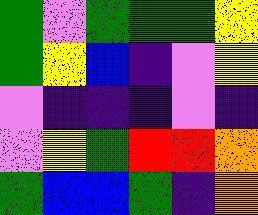[["green", "violet", "green", "green", "green", "yellow"], ["green", "yellow", "blue", "indigo", "violet", "yellow"], ["violet", "indigo", "indigo", "indigo", "violet", "indigo"], ["violet", "yellow", "green", "red", "red", "orange"], ["green", "blue", "blue", "green", "indigo", "orange"]]